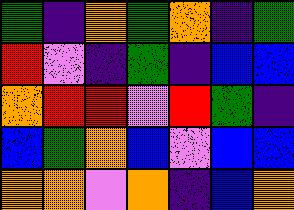[["green", "indigo", "orange", "green", "orange", "indigo", "green"], ["red", "violet", "indigo", "green", "indigo", "blue", "blue"], ["orange", "red", "red", "violet", "red", "green", "indigo"], ["blue", "green", "orange", "blue", "violet", "blue", "blue"], ["orange", "orange", "violet", "orange", "indigo", "blue", "orange"]]